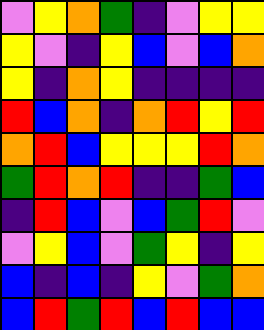[["violet", "yellow", "orange", "green", "indigo", "violet", "yellow", "yellow"], ["yellow", "violet", "indigo", "yellow", "blue", "violet", "blue", "orange"], ["yellow", "indigo", "orange", "yellow", "indigo", "indigo", "indigo", "indigo"], ["red", "blue", "orange", "indigo", "orange", "red", "yellow", "red"], ["orange", "red", "blue", "yellow", "yellow", "yellow", "red", "orange"], ["green", "red", "orange", "red", "indigo", "indigo", "green", "blue"], ["indigo", "red", "blue", "violet", "blue", "green", "red", "violet"], ["violet", "yellow", "blue", "violet", "green", "yellow", "indigo", "yellow"], ["blue", "indigo", "blue", "indigo", "yellow", "violet", "green", "orange"], ["blue", "red", "green", "red", "blue", "red", "blue", "blue"]]